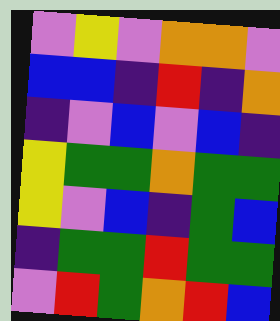[["violet", "yellow", "violet", "orange", "orange", "violet"], ["blue", "blue", "indigo", "red", "indigo", "orange"], ["indigo", "violet", "blue", "violet", "blue", "indigo"], ["yellow", "green", "green", "orange", "green", "green"], ["yellow", "violet", "blue", "indigo", "green", "blue"], ["indigo", "green", "green", "red", "green", "green"], ["violet", "red", "green", "orange", "red", "blue"]]